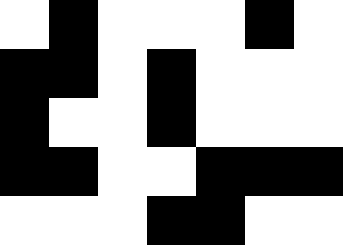[["white", "black", "white", "white", "white", "black", "white"], ["black", "black", "white", "black", "white", "white", "white"], ["black", "white", "white", "black", "white", "white", "white"], ["black", "black", "white", "white", "black", "black", "black"], ["white", "white", "white", "black", "black", "white", "white"]]